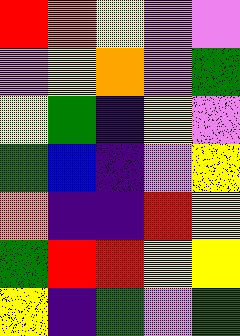[["red", "orange", "yellow", "violet", "violet"], ["violet", "yellow", "orange", "violet", "green"], ["yellow", "green", "indigo", "yellow", "violet"], ["green", "blue", "indigo", "violet", "yellow"], ["orange", "indigo", "indigo", "red", "yellow"], ["green", "red", "red", "yellow", "yellow"], ["yellow", "indigo", "green", "violet", "green"]]